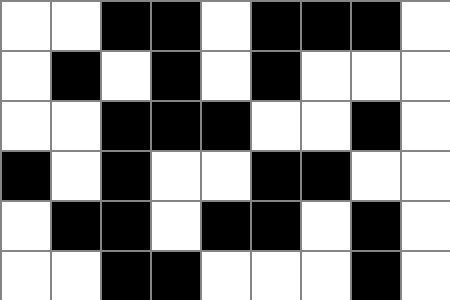[["white", "white", "black", "black", "white", "black", "black", "black", "white"], ["white", "black", "white", "black", "white", "black", "white", "white", "white"], ["white", "white", "black", "black", "black", "white", "white", "black", "white"], ["black", "white", "black", "white", "white", "black", "black", "white", "white"], ["white", "black", "black", "white", "black", "black", "white", "black", "white"], ["white", "white", "black", "black", "white", "white", "white", "black", "white"]]